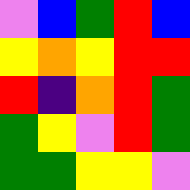[["violet", "blue", "green", "red", "blue"], ["yellow", "orange", "yellow", "red", "red"], ["red", "indigo", "orange", "red", "green"], ["green", "yellow", "violet", "red", "green"], ["green", "green", "yellow", "yellow", "violet"]]